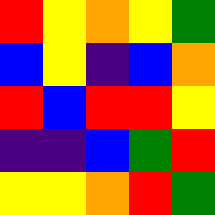[["red", "yellow", "orange", "yellow", "green"], ["blue", "yellow", "indigo", "blue", "orange"], ["red", "blue", "red", "red", "yellow"], ["indigo", "indigo", "blue", "green", "red"], ["yellow", "yellow", "orange", "red", "green"]]